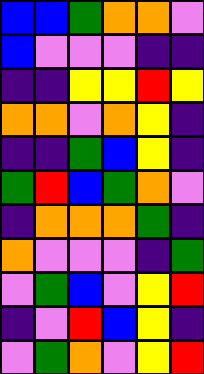[["blue", "blue", "green", "orange", "orange", "violet"], ["blue", "violet", "violet", "violet", "indigo", "indigo"], ["indigo", "indigo", "yellow", "yellow", "red", "yellow"], ["orange", "orange", "violet", "orange", "yellow", "indigo"], ["indigo", "indigo", "green", "blue", "yellow", "indigo"], ["green", "red", "blue", "green", "orange", "violet"], ["indigo", "orange", "orange", "orange", "green", "indigo"], ["orange", "violet", "violet", "violet", "indigo", "green"], ["violet", "green", "blue", "violet", "yellow", "red"], ["indigo", "violet", "red", "blue", "yellow", "indigo"], ["violet", "green", "orange", "violet", "yellow", "red"]]